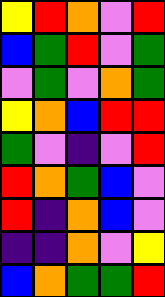[["yellow", "red", "orange", "violet", "red"], ["blue", "green", "red", "violet", "green"], ["violet", "green", "violet", "orange", "green"], ["yellow", "orange", "blue", "red", "red"], ["green", "violet", "indigo", "violet", "red"], ["red", "orange", "green", "blue", "violet"], ["red", "indigo", "orange", "blue", "violet"], ["indigo", "indigo", "orange", "violet", "yellow"], ["blue", "orange", "green", "green", "red"]]